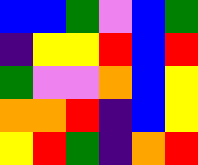[["blue", "blue", "green", "violet", "blue", "green"], ["indigo", "yellow", "yellow", "red", "blue", "red"], ["green", "violet", "violet", "orange", "blue", "yellow"], ["orange", "orange", "red", "indigo", "blue", "yellow"], ["yellow", "red", "green", "indigo", "orange", "red"]]